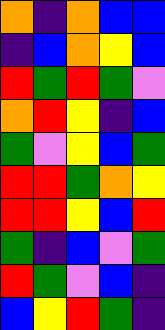[["orange", "indigo", "orange", "blue", "blue"], ["indigo", "blue", "orange", "yellow", "blue"], ["red", "green", "red", "green", "violet"], ["orange", "red", "yellow", "indigo", "blue"], ["green", "violet", "yellow", "blue", "green"], ["red", "red", "green", "orange", "yellow"], ["red", "red", "yellow", "blue", "red"], ["green", "indigo", "blue", "violet", "green"], ["red", "green", "violet", "blue", "indigo"], ["blue", "yellow", "red", "green", "indigo"]]